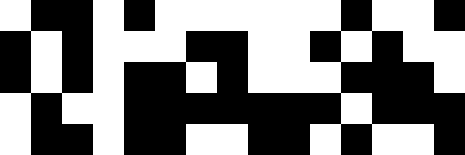[["white", "black", "black", "white", "black", "white", "white", "white", "white", "white", "white", "black", "white", "white", "black"], ["black", "white", "black", "white", "white", "white", "black", "black", "white", "white", "black", "white", "black", "white", "white"], ["black", "white", "black", "white", "black", "black", "white", "black", "white", "white", "white", "black", "black", "black", "white"], ["white", "black", "white", "white", "black", "black", "black", "black", "black", "black", "black", "white", "black", "black", "black"], ["white", "black", "black", "white", "black", "black", "white", "white", "black", "black", "white", "black", "white", "white", "black"]]